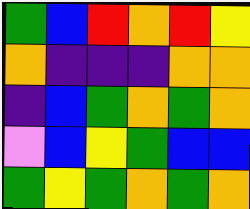[["green", "blue", "red", "orange", "red", "yellow"], ["orange", "indigo", "indigo", "indigo", "orange", "orange"], ["indigo", "blue", "green", "orange", "green", "orange"], ["violet", "blue", "yellow", "green", "blue", "blue"], ["green", "yellow", "green", "orange", "green", "orange"]]